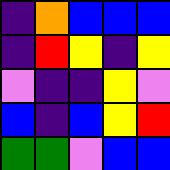[["indigo", "orange", "blue", "blue", "blue"], ["indigo", "red", "yellow", "indigo", "yellow"], ["violet", "indigo", "indigo", "yellow", "violet"], ["blue", "indigo", "blue", "yellow", "red"], ["green", "green", "violet", "blue", "blue"]]